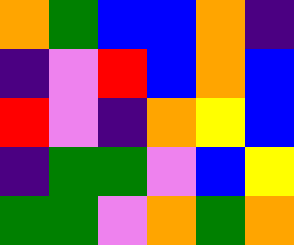[["orange", "green", "blue", "blue", "orange", "indigo"], ["indigo", "violet", "red", "blue", "orange", "blue"], ["red", "violet", "indigo", "orange", "yellow", "blue"], ["indigo", "green", "green", "violet", "blue", "yellow"], ["green", "green", "violet", "orange", "green", "orange"]]